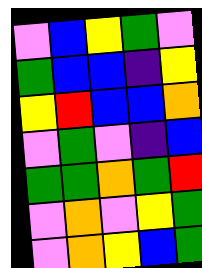[["violet", "blue", "yellow", "green", "violet"], ["green", "blue", "blue", "indigo", "yellow"], ["yellow", "red", "blue", "blue", "orange"], ["violet", "green", "violet", "indigo", "blue"], ["green", "green", "orange", "green", "red"], ["violet", "orange", "violet", "yellow", "green"], ["violet", "orange", "yellow", "blue", "green"]]